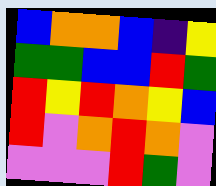[["blue", "orange", "orange", "blue", "indigo", "yellow"], ["green", "green", "blue", "blue", "red", "green"], ["red", "yellow", "red", "orange", "yellow", "blue"], ["red", "violet", "orange", "red", "orange", "violet"], ["violet", "violet", "violet", "red", "green", "violet"]]